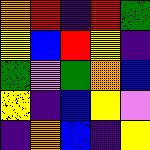[["orange", "red", "indigo", "red", "green"], ["yellow", "blue", "red", "yellow", "indigo"], ["green", "violet", "green", "orange", "blue"], ["yellow", "indigo", "blue", "yellow", "violet"], ["indigo", "orange", "blue", "indigo", "yellow"]]